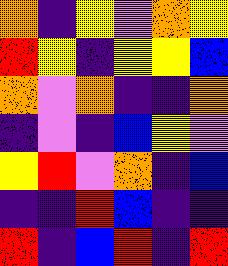[["orange", "indigo", "yellow", "violet", "orange", "yellow"], ["red", "yellow", "indigo", "yellow", "yellow", "blue"], ["orange", "violet", "orange", "indigo", "indigo", "orange"], ["indigo", "violet", "indigo", "blue", "yellow", "violet"], ["yellow", "red", "violet", "orange", "indigo", "blue"], ["indigo", "indigo", "red", "blue", "indigo", "indigo"], ["red", "indigo", "blue", "red", "indigo", "red"]]